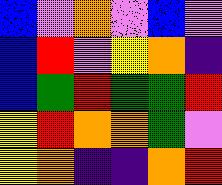[["blue", "violet", "orange", "violet", "blue", "violet"], ["blue", "red", "violet", "yellow", "orange", "indigo"], ["blue", "green", "red", "green", "green", "red"], ["yellow", "red", "orange", "orange", "green", "violet"], ["yellow", "orange", "indigo", "indigo", "orange", "red"]]